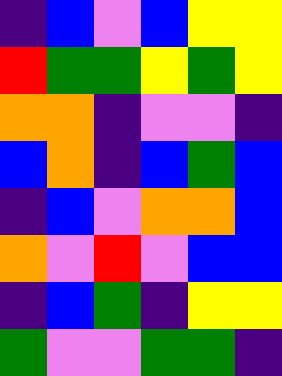[["indigo", "blue", "violet", "blue", "yellow", "yellow"], ["red", "green", "green", "yellow", "green", "yellow"], ["orange", "orange", "indigo", "violet", "violet", "indigo"], ["blue", "orange", "indigo", "blue", "green", "blue"], ["indigo", "blue", "violet", "orange", "orange", "blue"], ["orange", "violet", "red", "violet", "blue", "blue"], ["indigo", "blue", "green", "indigo", "yellow", "yellow"], ["green", "violet", "violet", "green", "green", "indigo"]]